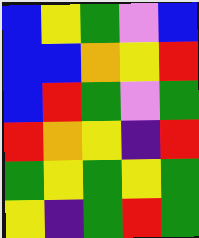[["blue", "yellow", "green", "violet", "blue"], ["blue", "blue", "orange", "yellow", "red"], ["blue", "red", "green", "violet", "green"], ["red", "orange", "yellow", "indigo", "red"], ["green", "yellow", "green", "yellow", "green"], ["yellow", "indigo", "green", "red", "green"]]